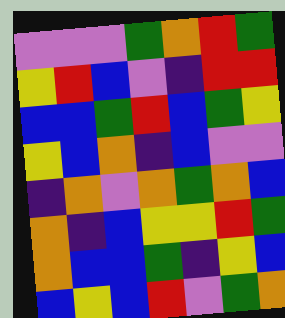[["violet", "violet", "violet", "green", "orange", "red", "green"], ["yellow", "red", "blue", "violet", "indigo", "red", "red"], ["blue", "blue", "green", "red", "blue", "green", "yellow"], ["yellow", "blue", "orange", "indigo", "blue", "violet", "violet"], ["indigo", "orange", "violet", "orange", "green", "orange", "blue"], ["orange", "indigo", "blue", "yellow", "yellow", "red", "green"], ["orange", "blue", "blue", "green", "indigo", "yellow", "blue"], ["blue", "yellow", "blue", "red", "violet", "green", "orange"]]